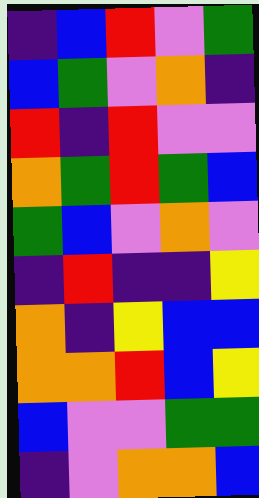[["indigo", "blue", "red", "violet", "green"], ["blue", "green", "violet", "orange", "indigo"], ["red", "indigo", "red", "violet", "violet"], ["orange", "green", "red", "green", "blue"], ["green", "blue", "violet", "orange", "violet"], ["indigo", "red", "indigo", "indigo", "yellow"], ["orange", "indigo", "yellow", "blue", "blue"], ["orange", "orange", "red", "blue", "yellow"], ["blue", "violet", "violet", "green", "green"], ["indigo", "violet", "orange", "orange", "blue"]]